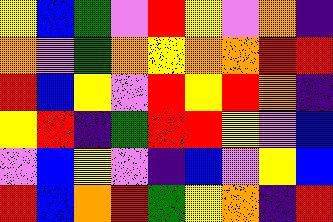[["yellow", "blue", "green", "violet", "red", "yellow", "violet", "orange", "indigo"], ["orange", "violet", "green", "orange", "yellow", "orange", "orange", "red", "red"], ["red", "blue", "yellow", "violet", "red", "yellow", "red", "orange", "indigo"], ["yellow", "red", "indigo", "green", "red", "red", "yellow", "violet", "blue"], ["violet", "blue", "yellow", "violet", "indigo", "blue", "violet", "yellow", "blue"], ["red", "blue", "orange", "red", "green", "yellow", "orange", "indigo", "red"]]